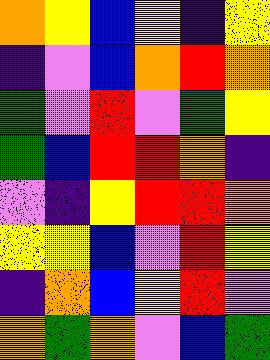[["orange", "yellow", "blue", "yellow", "indigo", "yellow"], ["indigo", "violet", "blue", "orange", "red", "orange"], ["green", "violet", "red", "violet", "green", "yellow"], ["green", "blue", "red", "red", "orange", "indigo"], ["violet", "indigo", "yellow", "red", "red", "orange"], ["yellow", "yellow", "blue", "violet", "red", "yellow"], ["indigo", "orange", "blue", "yellow", "red", "violet"], ["orange", "green", "orange", "violet", "blue", "green"]]